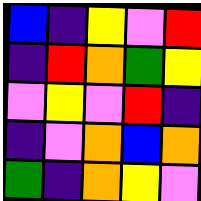[["blue", "indigo", "yellow", "violet", "red"], ["indigo", "red", "orange", "green", "yellow"], ["violet", "yellow", "violet", "red", "indigo"], ["indigo", "violet", "orange", "blue", "orange"], ["green", "indigo", "orange", "yellow", "violet"]]